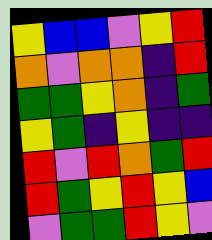[["yellow", "blue", "blue", "violet", "yellow", "red"], ["orange", "violet", "orange", "orange", "indigo", "red"], ["green", "green", "yellow", "orange", "indigo", "green"], ["yellow", "green", "indigo", "yellow", "indigo", "indigo"], ["red", "violet", "red", "orange", "green", "red"], ["red", "green", "yellow", "red", "yellow", "blue"], ["violet", "green", "green", "red", "yellow", "violet"]]